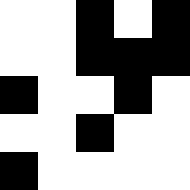[["white", "white", "black", "white", "black"], ["white", "white", "black", "black", "black"], ["black", "white", "white", "black", "white"], ["white", "white", "black", "white", "white"], ["black", "white", "white", "white", "white"]]